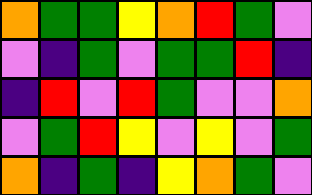[["orange", "green", "green", "yellow", "orange", "red", "green", "violet"], ["violet", "indigo", "green", "violet", "green", "green", "red", "indigo"], ["indigo", "red", "violet", "red", "green", "violet", "violet", "orange"], ["violet", "green", "red", "yellow", "violet", "yellow", "violet", "green"], ["orange", "indigo", "green", "indigo", "yellow", "orange", "green", "violet"]]